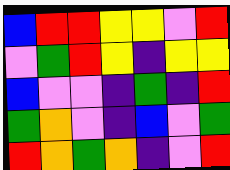[["blue", "red", "red", "yellow", "yellow", "violet", "red"], ["violet", "green", "red", "yellow", "indigo", "yellow", "yellow"], ["blue", "violet", "violet", "indigo", "green", "indigo", "red"], ["green", "orange", "violet", "indigo", "blue", "violet", "green"], ["red", "orange", "green", "orange", "indigo", "violet", "red"]]